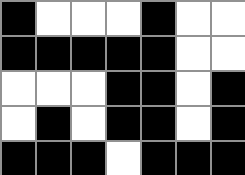[["black", "white", "white", "white", "black", "white", "white"], ["black", "black", "black", "black", "black", "white", "white"], ["white", "white", "white", "black", "black", "white", "black"], ["white", "black", "white", "black", "black", "white", "black"], ["black", "black", "black", "white", "black", "black", "black"]]